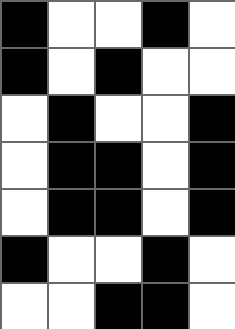[["black", "white", "white", "black", "white"], ["black", "white", "black", "white", "white"], ["white", "black", "white", "white", "black"], ["white", "black", "black", "white", "black"], ["white", "black", "black", "white", "black"], ["black", "white", "white", "black", "white"], ["white", "white", "black", "black", "white"]]